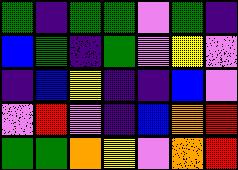[["green", "indigo", "green", "green", "violet", "green", "indigo"], ["blue", "green", "indigo", "green", "violet", "yellow", "violet"], ["indigo", "blue", "yellow", "indigo", "indigo", "blue", "violet"], ["violet", "red", "violet", "indigo", "blue", "orange", "red"], ["green", "green", "orange", "yellow", "violet", "orange", "red"]]